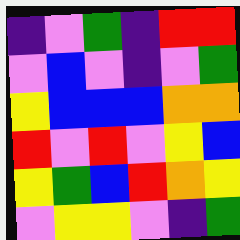[["indigo", "violet", "green", "indigo", "red", "red"], ["violet", "blue", "violet", "indigo", "violet", "green"], ["yellow", "blue", "blue", "blue", "orange", "orange"], ["red", "violet", "red", "violet", "yellow", "blue"], ["yellow", "green", "blue", "red", "orange", "yellow"], ["violet", "yellow", "yellow", "violet", "indigo", "green"]]